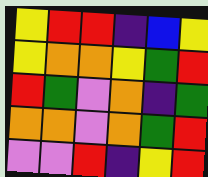[["yellow", "red", "red", "indigo", "blue", "yellow"], ["yellow", "orange", "orange", "yellow", "green", "red"], ["red", "green", "violet", "orange", "indigo", "green"], ["orange", "orange", "violet", "orange", "green", "red"], ["violet", "violet", "red", "indigo", "yellow", "red"]]